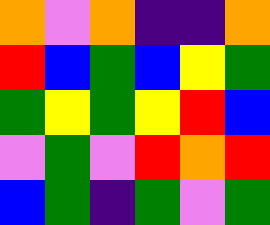[["orange", "violet", "orange", "indigo", "indigo", "orange"], ["red", "blue", "green", "blue", "yellow", "green"], ["green", "yellow", "green", "yellow", "red", "blue"], ["violet", "green", "violet", "red", "orange", "red"], ["blue", "green", "indigo", "green", "violet", "green"]]